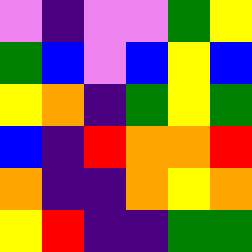[["violet", "indigo", "violet", "violet", "green", "yellow"], ["green", "blue", "violet", "blue", "yellow", "blue"], ["yellow", "orange", "indigo", "green", "yellow", "green"], ["blue", "indigo", "red", "orange", "orange", "red"], ["orange", "indigo", "indigo", "orange", "yellow", "orange"], ["yellow", "red", "indigo", "indigo", "green", "green"]]